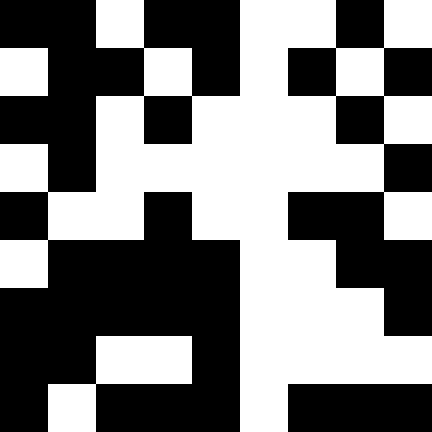[["black", "black", "white", "black", "black", "white", "white", "black", "white"], ["white", "black", "black", "white", "black", "white", "black", "white", "black"], ["black", "black", "white", "black", "white", "white", "white", "black", "white"], ["white", "black", "white", "white", "white", "white", "white", "white", "black"], ["black", "white", "white", "black", "white", "white", "black", "black", "white"], ["white", "black", "black", "black", "black", "white", "white", "black", "black"], ["black", "black", "black", "black", "black", "white", "white", "white", "black"], ["black", "black", "white", "white", "black", "white", "white", "white", "white"], ["black", "white", "black", "black", "black", "white", "black", "black", "black"]]